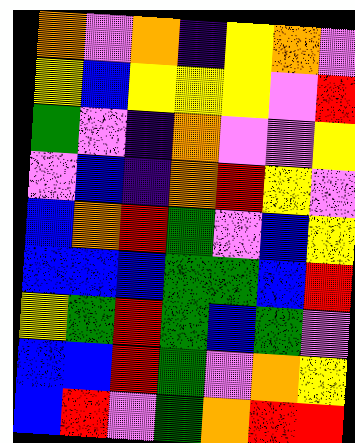[["orange", "violet", "orange", "indigo", "yellow", "orange", "violet"], ["yellow", "blue", "yellow", "yellow", "yellow", "violet", "red"], ["green", "violet", "indigo", "orange", "violet", "violet", "yellow"], ["violet", "blue", "indigo", "orange", "red", "yellow", "violet"], ["blue", "orange", "red", "green", "violet", "blue", "yellow"], ["blue", "blue", "blue", "green", "green", "blue", "red"], ["yellow", "green", "red", "green", "blue", "green", "violet"], ["blue", "blue", "red", "green", "violet", "orange", "yellow"], ["blue", "red", "violet", "green", "orange", "red", "red"]]